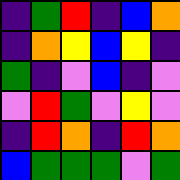[["indigo", "green", "red", "indigo", "blue", "orange"], ["indigo", "orange", "yellow", "blue", "yellow", "indigo"], ["green", "indigo", "violet", "blue", "indigo", "violet"], ["violet", "red", "green", "violet", "yellow", "violet"], ["indigo", "red", "orange", "indigo", "red", "orange"], ["blue", "green", "green", "green", "violet", "green"]]